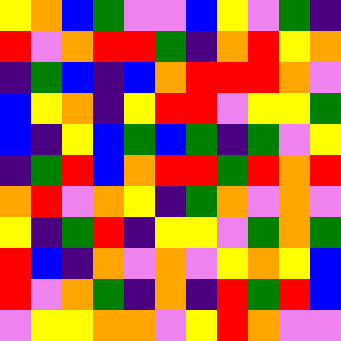[["yellow", "orange", "blue", "green", "violet", "violet", "blue", "yellow", "violet", "green", "indigo"], ["red", "violet", "orange", "red", "red", "green", "indigo", "orange", "red", "yellow", "orange"], ["indigo", "green", "blue", "indigo", "blue", "orange", "red", "red", "red", "orange", "violet"], ["blue", "yellow", "orange", "indigo", "yellow", "red", "red", "violet", "yellow", "yellow", "green"], ["blue", "indigo", "yellow", "blue", "green", "blue", "green", "indigo", "green", "violet", "yellow"], ["indigo", "green", "red", "blue", "orange", "red", "red", "green", "red", "orange", "red"], ["orange", "red", "violet", "orange", "yellow", "indigo", "green", "orange", "violet", "orange", "violet"], ["yellow", "indigo", "green", "red", "indigo", "yellow", "yellow", "violet", "green", "orange", "green"], ["red", "blue", "indigo", "orange", "violet", "orange", "violet", "yellow", "orange", "yellow", "blue"], ["red", "violet", "orange", "green", "indigo", "orange", "indigo", "red", "green", "red", "blue"], ["violet", "yellow", "yellow", "orange", "orange", "violet", "yellow", "red", "orange", "violet", "violet"]]